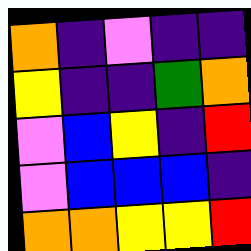[["orange", "indigo", "violet", "indigo", "indigo"], ["yellow", "indigo", "indigo", "green", "orange"], ["violet", "blue", "yellow", "indigo", "red"], ["violet", "blue", "blue", "blue", "indigo"], ["orange", "orange", "yellow", "yellow", "red"]]